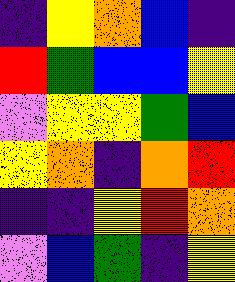[["indigo", "yellow", "orange", "blue", "indigo"], ["red", "green", "blue", "blue", "yellow"], ["violet", "yellow", "yellow", "green", "blue"], ["yellow", "orange", "indigo", "orange", "red"], ["indigo", "indigo", "yellow", "red", "orange"], ["violet", "blue", "green", "indigo", "yellow"]]